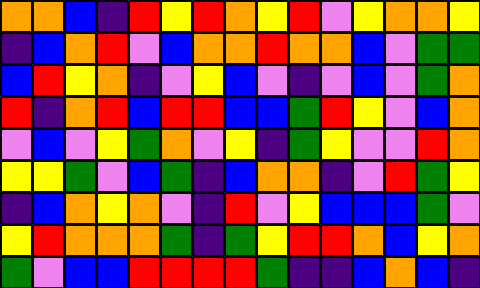[["orange", "orange", "blue", "indigo", "red", "yellow", "red", "orange", "yellow", "red", "violet", "yellow", "orange", "orange", "yellow"], ["indigo", "blue", "orange", "red", "violet", "blue", "orange", "orange", "red", "orange", "orange", "blue", "violet", "green", "green"], ["blue", "red", "yellow", "orange", "indigo", "violet", "yellow", "blue", "violet", "indigo", "violet", "blue", "violet", "green", "orange"], ["red", "indigo", "orange", "red", "blue", "red", "red", "blue", "blue", "green", "red", "yellow", "violet", "blue", "orange"], ["violet", "blue", "violet", "yellow", "green", "orange", "violet", "yellow", "indigo", "green", "yellow", "violet", "violet", "red", "orange"], ["yellow", "yellow", "green", "violet", "blue", "green", "indigo", "blue", "orange", "orange", "indigo", "violet", "red", "green", "yellow"], ["indigo", "blue", "orange", "yellow", "orange", "violet", "indigo", "red", "violet", "yellow", "blue", "blue", "blue", "green", "violet"], ["yellow", "red", "orange", "orange", "orange", "green", "indigo", "green", "yellow", "red", "red", "orange", "blue", "yellow", "orange"], ["green", "violet", "blue", "blue", "red", "red", "red", "red", "green", "indigo", "indigo", "blue", "orange", "blue", "indigo"]]